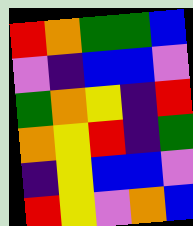[["red", "orange", "green", "green", "blue"], ["violet", "indigo", "blue", "blue", "violet"], ["green", "orange", "yellow", "indigo", "red"], ["orange", "yellow", "red", "indigo", "green"], ["indigo", "yellow", "blue", "blue", "violet"], ["red", "yellow", "violet", "orange", "blue"]]